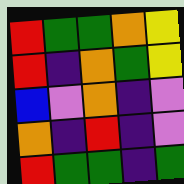[["red", "green", "green", "orange", "yellow"], ["red", "indigo", "orange", "green", "yellow"], ["blue", "violet", "orange", "indigo", "violet"], ["orange", "indigo", "red", "indigo", "violet"], ["red", "green", "green", "indigo", "green"]]